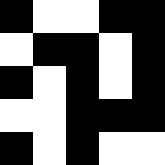[["black", "white", "white", "black", "black"], ["white", "black", "black", "white", "black"], ["black", "white", "black", "white", "black"], ["white", "white", "black", "black", "black"], ["black", "white", "black", "white", "white"]]